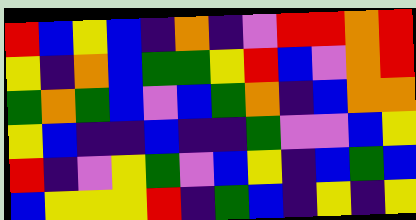[["red", "blue", "yellow", "blue", "indigo", "orange", "indigo", "violet", "red", "red", "orange", "red"], ["yellow", "indigo", "orange", "blue", "green", "green", "yellow", "red", "blue", "violet", "orange", "red"], ["green", "orange", "green", "blue", "violet", "blue", "green", "orange", "indigo", "blue", "orange", "orange"], ["yellow", "blue", "indigo", "indigo", "blue", "indigo", "indigo", "green", "violet", "violet", "blue", "yellow"], ["red", "indigo", "violet", "yellow", "green", "violet", "blue", "yellow", "indigo", "blue", "green", "blue"], ["blue", "yellow", "yellow", "yellow", "red", "indigo", "green", "blue", "indigo", "yellow", "indigo", "yellow"]]